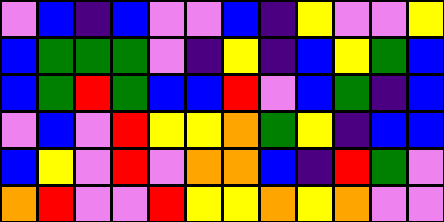[["violet", "blue", "indigo", "blue", "violet", "violet", "blue", "indigo", "yellow", "violet", "violet", "yellow"], ["blue", "green", "green", "green", "violet", "indigo", "yellow", "indigo", "blue", "yellow", "green", "blue"], ["blue", "green", "red", "green", "blue", "blue", "red", "violet", "blue", "green", "indigo", "blue"], ["violet", "blue", "violet", "red", "yellow", "yellow", "orange", "green", "yellow", "indigo", "blue", "blue"], ["blue", "yellow", "violet", "red", "violet", "orange", "orange", "blue", "indigo", "red", "green", "violet"], ["orange", "red", "violet", "violet", "red", "yellow", "yellow", "orange", "yellow", "orange", "violet", "violet"]]